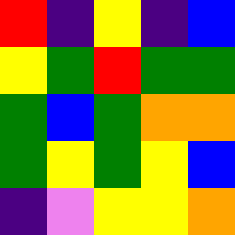[["red", "indigo", "yellow", "indigo", "blue"], ["yellow", "green", "red", "green", "green"], ["green", "blue", "green", "orange", "orange"], ["green", "yellow", "green", "yellow", "blue"], ["indigo", "violet", "yellow", "yellow", "orange"]]